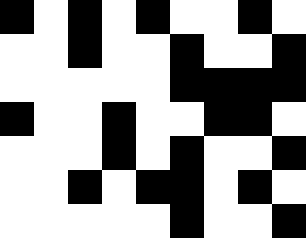[["black", "white", "black", "white", "black", "white", "white", "black", "white"], ["white", "white", "black", "white", "white", "black", "white", "white", "black"], ["white", "white", "white", "white", "white", "black", "black", "black", "black"], ["black", "white", "white", "black", "white", "white", "black", "black", "white"], ["white", "white", "white", "black", "white", "black", "white", "white", "black"], ["white", "white", "black", "white", "black", "black", "white", "black", "white"], ["white", "white", "white", "white", "white", "black", "white", "white", "black"]]